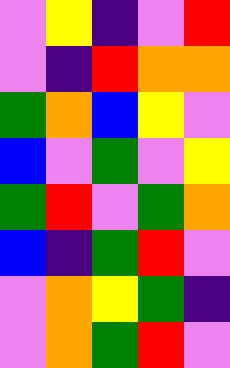[["violet", "yellow", "indigo", "violet", "red"], ["violet", "indigo", "red", "orange", "orange"], ["green", "orange", "blue", "yellow", "violet"], ["blue", "violet", "green", "violet", "yellow"], ["green", "red", "violet", "green", "orange"], ["blue", "indigo", "green", "red", "violet"], ["violet", "orange", "yellow", "green", "indigo"], ["violet", "orange", "green", "red", "violet"]]